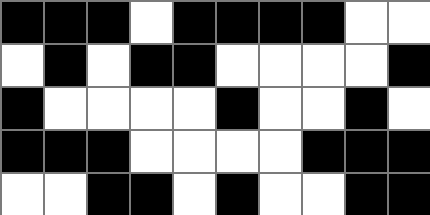[["black", "black", "black", "white", "black", "black", "black", "black", "white", "white"], ["white", "black", "white", "black", "black", "white", "white", "white", "white", "black"], ["black", "white", "white", "white", "white", "black", "white", "white", "black", "white"], ["black", "black", "black", "white", "white", "white", "white", "black", "black", "black"], ["white", "white", "black", "black", "white", "black", "white", "white", "black", "black"]]